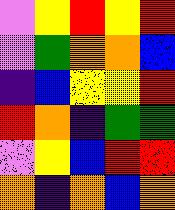[["violet", "yellow", "red", "yellow", "red"], ["violet", "green", "orange", "orange", "blue"], ["indigo", "blue", "yellow", "yellow", "red"], ["red", "orange", "indigo", "green", "green"], ["violet", "yellow", "blue", "red", "red"], ["orange", "indigo", "orange", "blue", "orange"]]